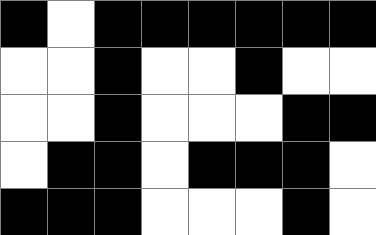[["black", "white", "black", "black", "black", "black", "black", "black"], ["white", "white", "black", "white", "white", "black", "white", "white"], ["white", "white", "black", "white", "white", "white", "black", "black"], ["white", "black", "black", "white", "black", "black", "black", "white"], ["black", "black", "black", "white", "white", "white", "black", "white"]]